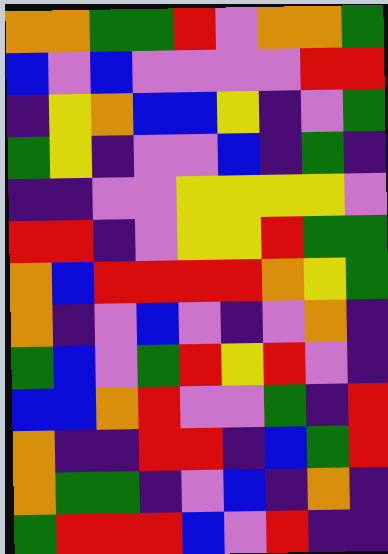[["orange", "orange", "green", "green", "red", "violet", "orange", "orange", "green"], ["blue", "violet", "blue", "violet", "violet", "violet", "violet", "red", "red"], ["indigo", "yellow", "orange", "blue", "blue", "yellow", "indigo", "violet", "green"], ["green", "yellow", "indigo", "violet", "violet", "blue", "indigo", "green", "indigo"], ["indigo", "indigo", "violet", "violet", "yellow", "yellow", "yellow", "yellow", "violet"], ["red", "red", "indigo", "violet", "yellow", "yellow", "red", "green", "green"], ["orange", "blue", "red", "red", "red", "red", "orange", "yellow", "green"], ["orange", "indigo", "violet", "blue", "violet", "indigo", "violet", "orange", "indigo"], ["green", "blue", "violet", "green", "red", "yellow", "red", "violet", "indigo"], ["blue", "blue", "orange", "red", "violet", "violet", "green", "indigo", "red"], ["orange", "indigo", "indigo", "red", "red", "indigo", "blue", "green", "red"], ["orange", "green", "green", "indigo", "violet", "blue", "indigo", "orange", "indigo"], ["green", "red", "red", "red", "blue", "violet", "red", "indigo", "indigo"]]